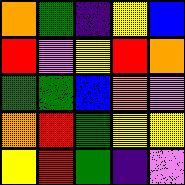[["orange", "green", "indigo", "yellow", "blue"], ["red", "violet", "yellow", "red", "orange"], ["green", "green", "blue", "orange", "violet"], ["orange", "red", "green", "yellow", "yellow"], ["yellow", "red", "green", "indigo", "violet"]]